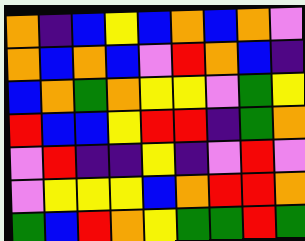[["orange", "indigo", "blue", "yellow", "blue", "orange", "blue", "orange", "violet"], ["orange", "blue", "orange", "blue", "violet", "red", "orange", "blue", "indigo"], ["blue", "orange", "green", "orange", "yellow", "yellow", "violet", "green", "yellow"], ["red", "blue", "blue", "yellow", "red", "red", "indigo", "green", "orange"], ["violet", "red", "indigo", "indigo", "yellow", "indigo", "violet", "red", "violet"], ["violet", "yellow", "yellow", "yellow", "blue", "orange", "red", "red", "orange"], ["green", "blue", "red", "orange", "yellow", "green", "green", "red", "green"]]